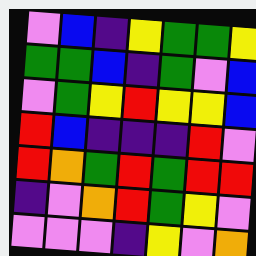[["violet", "blue", "indigo", "yellow", "green", "green", "yellow"], ["green", "green", "blue", "indigo", "green", "violet", "blue"], ["violet", "green", "yellow", "red", "yellow", "yellow", "blue"], ["red", "blue", "indigo", "indigo", "indigo", "red", "violet"], ["red", "orange", "green", "red", "green", "red", "red"], ["indigo", "violet", "orange", "red", "green", "yellow", "violet"], ["violet", "violet", "violet", "indigo", "yellow", "violet", "orange"]]